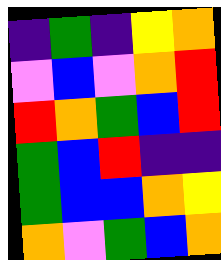[["indigo", "green", "indigo", "yellow", "orange"], ["violet", "blue", "violet", "orange", "red"], ["red", "orange", "green", "blue", "red"], ["green", "blue", "red", "indigo", "indigo"], ["green", "blue", "blue", "orange", "yellow"], ["orange", "violet", "green", "blue", "orange"]]